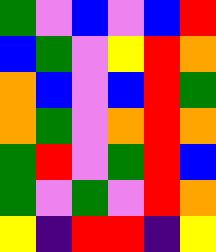[["green", "violet", "blue", "violet", "blue", "red"], ["blue", "green", "violet", "yellow", "red", "orange"], ["orange", "blue", "violet", "blue", "red", "green"], ["orange", "green", "violet", "orange", "red", "orange"], ["green", "red", "violet", "green", "red", "blue"], ["green", "violet", "green", "violet", "red", "orange"], ["yellow", "indigo", "red", "red", "indigo", "yellow"]]